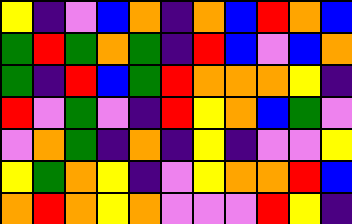[["yellow", "indigo", "violet", "blue", "orange", "indigo", "orange", "blue", "red", "orange", "blue"], ["green", "red", "green", "orange", "green", "indigo", "red", "blue", "violet", "blue", "orange"], ["green", "indigo", "red", "blue", "green", "red", "orange", "orange", "orange", "yellow", "indigo"], ["red", "violet", "green", "violet", "indigo", "red", "yellow", "orange", "blue", "green", "violet"], ["violet", "orange", "green", "indigo", "orange", "indigo", "yellow", "indigo", "violet", "violet", "yellow"], ["yellow", "green", "orange", "yellow", "indigo", "violet", "yellow", "orange", "orange", "red", "blue"], ["orange", "red", "orange", "yellow", "orange", "violet", "violet", "violet", "red", "yellow", "indigo"]]